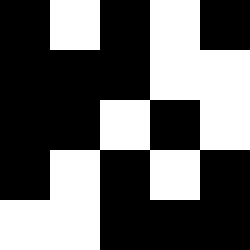[["black", "white", "black", "white", "black"], ["black", "black", "black", "white", "white"], ["black", "black", "white", "black", "white"], ["black", "white", "black", "white", "black"], ["white", "white", "black", "black", "black"]]